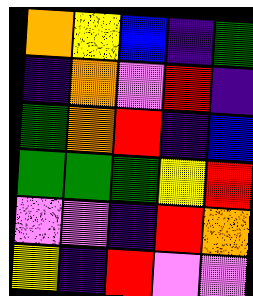[["orange", "yellow", "blue", "indigo", "green"], ["indigo", "orange", "violet", "red", "indigo"], ["green", "orange", "red", "indigo", "blue"], ["green", "green", "green", "yellow", "red"], ["violet", "violet", "indigo", "red", "orange"], ["yellow", "indigo", "red", "violet", "violet"]]